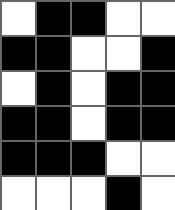[["white", "black", "black", "white", "white"], ["black", "black", "white", "white", "black"], ["white", "black", "white", "black", "black"], ["black", "black", "white", "black", "black"], ["black", "black", "black", "white", "white"], ["white", "white", "white", "black", "white"]]